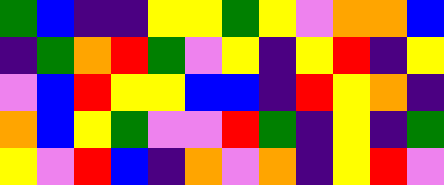[["green", "blue", "indigo", "indigo", "yellow", "yellow", "green", "yellow", "violet", "orange", "orange", "blue"], ["indigo", "green", "orange", "red", "green", "violet", "yellow", "indigo", "yellow", "red", "indigo", "yellow"], ["violet", "blue", "red", "yellow", "yellow", "blue", "blue", "indigo", "red", "yellow", "orange", "indigo"], ["orange", "blue", "yellow", "green", "violet", "violet", "red", "green", "indigo", "yellow", "indigo", "green"], ["yellow", "violet", "red", "blue", "indigo", "orange", "violet", "orange", "indigo", "yellow", "red", "violet"]]